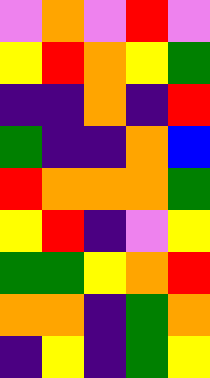[["violet", "orange", "violet", "red", "violet"], ["yellow", "red", "orange", "yellow", "green"], ["indigo", "indigo", "orange", "indigo", "red"], ["green", "indigo", "indigo", "orange", "blue"], ["red", "orange", "orange", "orange", "green"], ["yellow", "red", "indigo", "violet", "yellow"], ["green", "green", "yellow", "orange", "red"], ["orange", "orange", "indigo", "green", "orange"], ["indigo", "yellow", "indigo", "green", "yellow"]]